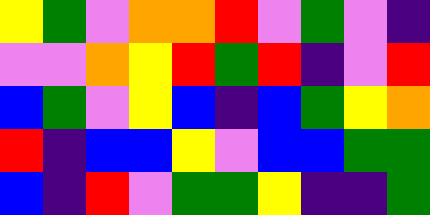[["yellow", "green", "violet", "orange", "orange", "red", "violet", "green", "violet", "indigo"], ["violet", "violet", "orange", "yellow", "red", "green", "red", "indigo", "violet", "red"], ["blue", "green", "violet", "yellow", "blue", "indigo", "blue", "green", "yellow", "orange"], ["red", "indigo", "blue", "blue", "yellow", "violet", "blue", "blue", "green", "green"], ["blue", "indigo", "red", "violet", "green", "green", "yellow", "indigo", "indigo", "green"]]